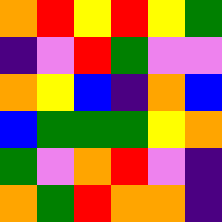[["orange", "red", "yellow", "red", "yellow", "green"], ["indigo", "violet", "red", "green", "violet", "violet"], ["orange", "yellow", "blue", "indigo", "orange", "blue"], ["blue", "green", "green", "green", "yellow", "orange"], ["green", "violet", "orange", "red", "violet", "indigo"], ["orange", "green", "red", "orange", "orange", "indigo"]]